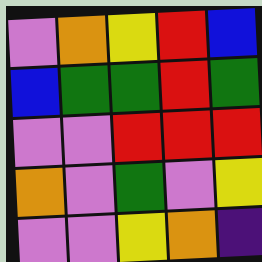[["violet", "orange", "yellow", "red", "blue"], ["blue", "green", "green", "red", "green"], ["violet", "violet", "red", "red", "red"], ["orange", "violet", "green", "violet", "yellow"], ["violet", "violet", "yellow", "orange", "indigo"]]